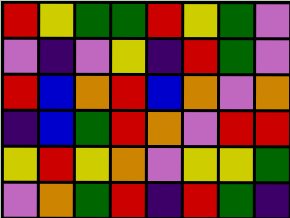[["red", "yellow", "green", "green", "red", "yellow", "green", "violet"], ["violet", "indigo", "violet", "yellow", "indigo", "red", "green", "violet"], ["red", "blue", "orange", "red", "blue", "orange", "violet", "orange"], ["indigo", "blue", "green", "red", "orange", "violet", "red", "red"], ["yellow", "red", "yellow", "orange", "violet", "yellow", "yellow", "green"], ["violet", "orange", "green", "red", "indigo", "red", "green", "indigo"]]